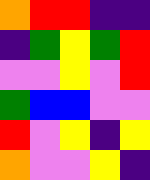[["orange", "red", "red", "indigo", "indigo"], ["indigo", "green", "yellow", "green", "red"], ["violet", "violet", "yellow", "violet", "red"], ["green", "blue", "blue", "violet", "violet"], ["red", "violet", "yellow", "indigo", "yellow"], ["orange", "violet", "violet", "yellow", "indigo"]]